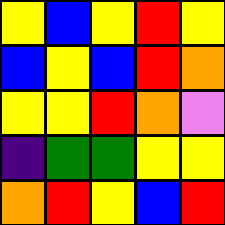[["yellow", "blue", "yellow", "red", "yellow"], ["blue", "yellow", "blue", "red", "orange"], ["yellow", "yellow", "red", "orange", "violet"], ["indigo", "green", "green", "yellow", "yellow"], ["orange", "red", "yellow", "blue", "red"]]